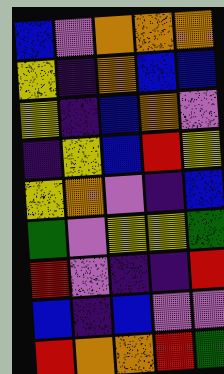[["blue", "violet", "orange", "orange", "orange"], ["yellow", "indigo", "orange", "blue", "blue"], ["yellow", "indigo", "blue", "orange", "violet"], ["indigo", "yellow", "blue", "red", "yellow"], ["yellow", "orange", "violet", "indigo", "blue"], ["green", "violet", "yellow", "yellow", "green"], ["red", "violet", "indigo", "indigo", "red"], ["blue", "indigo", "blue", "violet", "violet"], ["red", "orange", "orange", "red", "green"]]